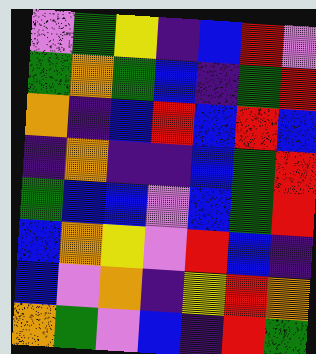[["violet", "green", "yellow", "indigo", "blue", "red", "violet"], ["green", "orange", "green", "blue", "indigo", "green", "red"], ["orange", "indigo", "blue", "red", "blue", "red", "blue"], ["indigo", "orange", "indigo", "indigo", "blue", "green", "red"], ["green", "blue", "blue", "violet", "blue", "green", "red"], ["blue", "orange", "yellow", "violet", "red", "blue", "indigo"], ["blue", "violet", "orange", "indigo", "yellow", "red", "orange"], ["orange", "green", "violet", "blue", "indigo", "red", "green"]]